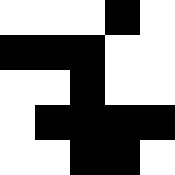[["white", "white", "white", "black", "white"], ["black", "black", "black", "white", "white"], ["white", "white", "black", "white", "white"], ["white", "black", "black", "black", "black"], ["white", "white", "black", "black", "white"]]